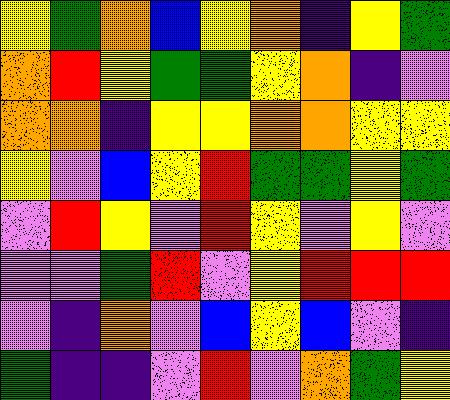[["yellow", "green", "orange", "blue", "yellow", "orange", "indigo", "yellow", "green"], ["orange", "red", "yellow", "green", "green", "yellow", "orange", "indigo", "violet"], ["orange", "orange", "indigo", "yellow", "yellow", "orange", "orange", "yellow", "yellow"], ["yellow", "violet", "blue", "yellow", "red", "green", "green", "yellow", "green"], ["violet", "red", "yellow", "violet", "red", "yellow", "violet", "yellow", "violet"], ["violet", "violet", "green", "red", "violet", "yellow", "red", "red", "red"], ["violet", "indigo", "orange", "violet", "blue", "yellow", "blue", "violet", "indigo"], ["green", "indigo", "indigo", "violet", "red", "violet", "orange", "green", "yellow"]]